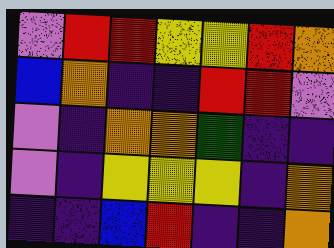[["violet", "red", "red", "yellow", "yellow", "red", "orange"], ["blue", "orange", "indigo", "indigo", "red", "red", "violet"], ["violet", "indigo", "orange", "orange", "green", "indigo", "indigo"], ["violet", "indigo", "yellow", "yellow", "yellow", "indigo", "orange"], ["indigo", "indigo", "blue", "red", "indigo", "indigo", "orange"]]